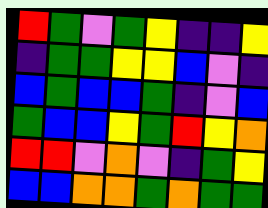[["red", "green", "violet", "green", "yellow", "indigo", "indigo", "yellow"], ["indigo", "green", "green", "yellow", "yellow", "blue", "violet", "indigo"], ["blue", "green", "blue", "blue", "green", "indigo", "violet", "blue"], ["green", "blue", "blue", "yellow", "green", "red", "yellow", "orange"], ["red", "red", "violet", "orange", "violet", "indigo", "green", "yellow"], ["blue", "blue", "orange", "orange", "green", "orange", "green", "green"]]